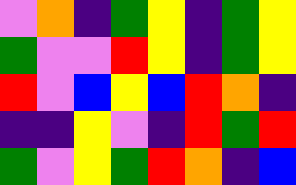[["violet", "orange", "indigo", "green", "yellow", "indigo", "green", "yellow"], ["green", "violet", "violet", "red", "yellow", "indigo", "green", "yellow"], ["red", "violet", "blue", "yellow", "blue", "red", "orange", "indigo"], ["indigo", "indigo", "yellow", "violet", "indigo", "red", "green", "red"], ["green", "violet", "yellow", "green", "red", "orange", "indigo", "blue"]]